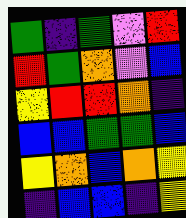[["green", "indigo", "green", "violet", "red"], ["red", "green", "orange", "violet", "blue"], ["yellow", "red", "red", "orange", "indigo"], ["blue", "blue", "green", "green", "blue"], ["yellow", "orange", "blue", "orange", "yellow"], ["indigo", "blue", "blue", "indigo", "yellow"]]